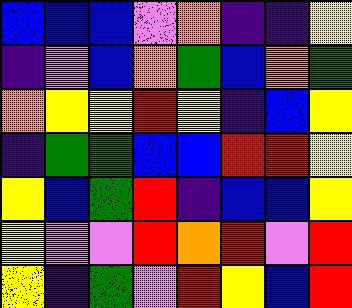[["blue", "blue", "blue", "violet", "orange", "indigo", "indigo", "yellow"], ["indigo", "violet", "blue", "orange", "green", "blue", "orange", "green"], ["orange", "yellow", "yellow", "red", "yellow", "indigo", "blue", "yellow"], ["indigo", "green", "green", "blue", "blue", "red", "red", "yellow"], ["yellow", "blue", "green", "red", "indigo", "blue", "blue", "yellow"], ["yellow", "violet", "violet", "red", "orange", "red", "violet", "red"], ["yellow", "indigo", "green", "violet", "red", "yellow", "blue", "red"]]